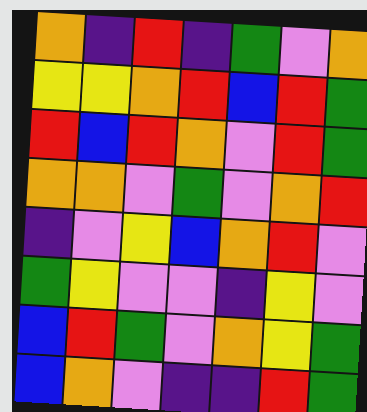[["orange", "indigo", "red", "indigo", "green", "violet", "orange"], ["yellow", "yellow", "orange", "red", "blue", "red", "green"], ["red", "blue", "red", "orange", "violet", "red", "green"], ["orange", "orange", "violet", "green", "violet", "orange", "red"], ["indigo", "violet", "yellow", "blue", "orange", "red", "violet"], ["green", "yellow", "violet", "violet", "indigo", "yellow", "violet"], ["blue", "red", "green", "violet", "orange", "yellow", "green"], ["blue", "orange", "violet", "indigo", "indigo", "red", "green"]]